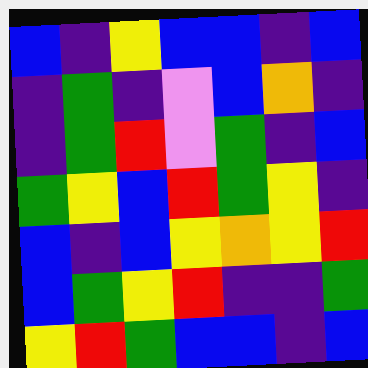[["blue", "indigo", "yellow", "blue", "blue", "indigo", "blue"], ["indigo", "green", "indigo", "violet", "blue", "orange", "indigo"], ["indigo", "green", "red", "violet", "green", "indigo", "blue"], ["green", "yellow", "blue", "red", "green", "yellow", "indigo"], ["blue", "indigo", "blue", "yellow", "orange", "yellow", "red"], ["blue", "green", "yellow", "red", "indigo", "indigo", "green"], ["yellow", "red", "green", "blue", "blue", "indigo", "blue"]]